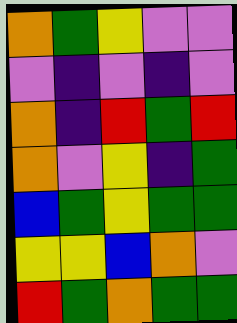[["orange", "green", "yellow", "violet", "violet"], ["violet", "indigo", "violet", "indigo", "violet"], ["orange", "indigo", "red", "green", "red"], ["orange", "violet", "yellow", "indigo", "green"], ["blue", "green", "yellow", "green", "green"], ["yellow", "yellow", "blue", "orange", "violet"], ["red", "green", "orange", "green", "green"]]